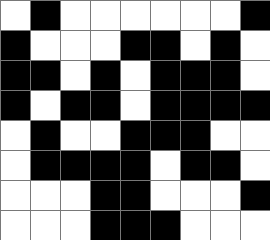[["white", "black", "white", "white", "white", "white", "white", "white", "black"], ["black", "white", "white", "white", "black", "black", "white", "black", "white"], ["black", "black", "white", "black", "white", "black", "black", "black", "white"], ["black", "white", "black", "black", "white", "black", "black", "black", "black"], ["white", "black", "white", "white", "black", "black", "black", "white", "white"], ["white", "black", "black", "black", "black", "white", "black", "black", "white"], ["white", "white", "white", "black", "black", "white", "white", "white", "black"], ["white", "white", "white", "black", "black", "black", "white", "white", "white"]]